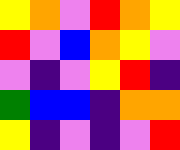[["yellow", "orange", "violet", "red", "orange", "yellow"], ["red", "violet", "blue", "orange", "yellow", "violet"], ["violet", "indigo", "violet", "yellow", "red", "indigo"], ["green", "blue", "blue", "indigo", "orange", "orange"], ["yellow", "indigo", "violet", "indigo", "violet", "red"]]